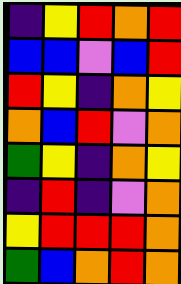[["indigo", "yellow", "red", "orange", "red"], ["blue", "blue", "violet", "blue", "red"], ["red", "yellow", "indigo", "orange", "yellow"], ["orange", "blue", "red", "violet", "orange"], ["green", "yellow", "indigo", "orange", "yellow"], ["indigo", "red", "indigo", "violet", "orange"], ["yellow", "red", "red", "red", "orange"], ["green", "blue", "orange", "red", "orange"]]